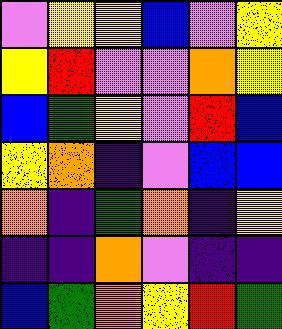[["violet", "yellow", "yellow", "blue", "violet", "yellow"], ["yellow", "red", "violet", "violet", "orange", "yellow"], ["blue", "green", "yellow", "violet", "red", "blue"], ["yellow", "orange", "indigo", "violet", "blue", "blue"], ["orange", "indigo", "green", "orange", "indigo", "yellow"], ["indigo", "indigo", "orange", "violet", "indigo", "indigo"], ["blue", "green", "orange", "yellow", "red", "green"]]